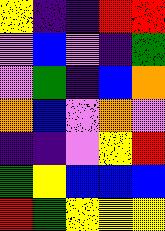[["yellow", "indigo", "indigo", "red", "red"], ["violet", "blue", "violet", "indigo", "green"], ["violet", "green", "indigo", "blue", "orange"], ["orange", "blue", "violet", "orange", "violet"], ["indigo", "indigo", "violet", "yellow", "red"], ["green", "yellow", "blue", "blue", "blue"], ["red", "green", "yellow", "yellow", "yellow"]]